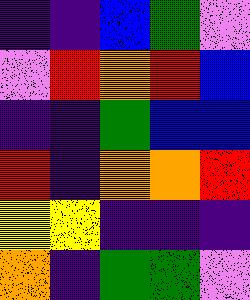[["indigo", "indigo", "blue", "green", "violet"], ["violet", "red", "orange", "red", "blue"], ["indigo", "indigo", "green", "blue", "blue"], ["red", "indigo", "orange", "orange", "red"], ["yellow", "yellow", "indigo", "indigo", "indigo"], ["orange", "indigo", "green", "green", "violet"]]